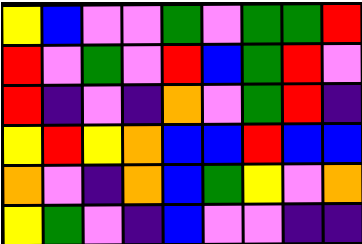[["yellow", "blue", "violet", "violet", "green", "violet", "green", "green", "red"], ["red", "violet", "green", "violet", "red", "blue", "green", "red", "violet"], ["red", "indigo", "violet", "indigo", "orange", "violet", "green", "red", "indigo"], ["yellow", "red", "yellow", "orange", "blue", "blue", "red", "blue", "blue"], ["orange", "violet", "indigo", "orange", "blue", "green", "yellow", "violet", "orange"], ["yellow", "green", "violet", "indigo", "blue", "violet", "violet", "indigo", "indigo"]]